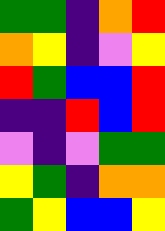[["green", "green", "indigo", "orange", "red"], ["orange", "yellow", "indigo", "violet", "yellow"], ["red", "green", "blue", "blue", "red"], ["indigo", "indigo", "red", "blue", "red"], ["violet", "indigo", "violet", "green", "green"], ["yellow", "green", "indigo", "orange", "orange"], ["green", "yellow", "blue", "blue", "yellow"]]